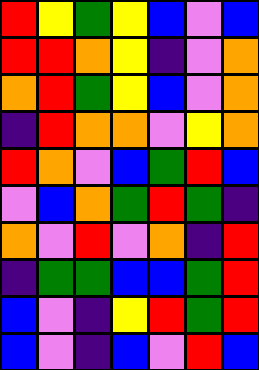[["red", "yellow", "green", "yellow", "blue", "violet", "blue"], ["red", "red", "orange", "yellow", "indigo", "violet", "orange"], ["orange", "red", "green", "yellow", "blue", "violet", "orange"], ["indigo", "red", "orange", "orange", "violet", "yellow", "orange"], ["red", "orange", "violet", "blue", "green", "red", "blue"], ["violet", "blue", "orange", "green", "red", "green", "indigo"], ["orange", "violet", "red", "violet", "orange", "indigo", "red"], ["indigo", "green", "green", "blue", "blue", "green", "red"], ["blue", "violet", "indigo", "yellow", "red", "green", "red"], ["blue", "violet", "indigo", "blue", "violet", "red", "blue"]]